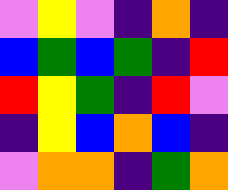[["violet", "yellow", "violet", "indigo", "orange", "indigo"], ["blue", "green", "blue", "green", "indigo", "red"], ["red", "yellow", "green", "indigo", "red", "violet"], ["indigo", "yellow", "blue", "orange", "blue", "indigo"], ["violet", "orange", "orange", "indigo", "green", "orange"]]